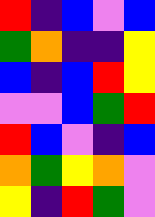[["red", "indigo", "blue", "violet", "blue"], ["green", "orange", "indigo", "indigo", "yellow"], ["blue", "indigo", "blue", "red", "yellow"], ["violet", "violet", "blue", "green", "red"], ["red", "blue", "violet", "indigo", "blue"], ["orange", "green", "yellow", "orange", "violet"], ["yellow", "indigo", "red", "green", "violet"]]